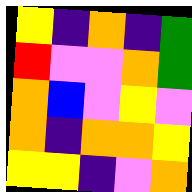[["yellow", "indigo", "orange", "indigo", "green"], ["red", "violet", "violet", "orange", "green"], ["orange", "blue", "violet", "yellow", "violet"], ["orange", "indigo", "orange", "orange", "yellow"], ["yellow", "yellow", "indigo", "violet", "orange"]]